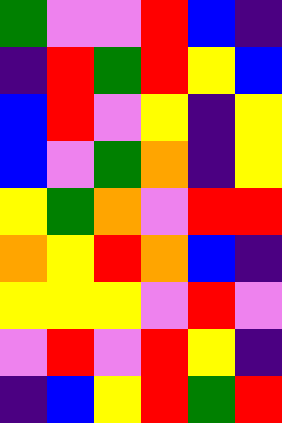[["green", "violet", "violet", "red", "blue", "indigo"], ["indigo", "red", "green", "red", "yellow", "blue"], ["blue", "red", "violet", "yellow", "indigo", "yellow"], ["blue", "violet", "green", "orange", "indigo", "yellow"], ["yellow", "green", "orange", "violet", "red", "red"], ["orange", "yellow", "red", "orange", "blue", "indigo"], ["yellow", "yellow", "yellow", "violet", "red", "violet"], ["violet", "red", "violet", "red", "yellow", "indigo"], ["indigo", "blue", "yellow", "red", "green", "red"]]